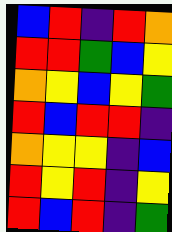[["blue", "red", "indigo", "red", "orange"], ["red", "red", "green", "blue", "yellow"], ["orange", "yellow", "blue", "yellow", "green"], ["red", "blue", "red", "red", "indigo"], ["orange", "yellow", "yellow", "indigo", "blue"], ["red", "yellow", "red", "indigo", "yellow"], ["red", "blue", "red", "indigo", "green"]]